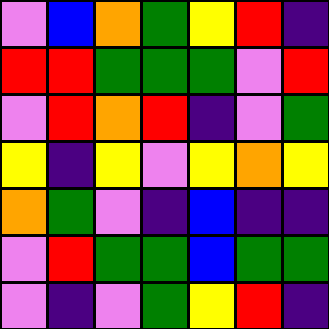[["violet", "blue", "orange", "green", "yellow", "red", "indigo"], ["red", "red", "green", "green", "green", "violet", "red"], ["violet", "red", "orange", "red", "indigo", "violet", "green"], ["yellow", "indigo", "yellow", "violet", "yellow", "orange", "yellow"], ["orange", "green", "violet", "indigo", "blue", "indigo", "indigo"], ["violet", "red", "green", "green", "blue", "green", "green"], ["violet", "indigo", "violet", "green", "yellow", "red", "indigo"]]